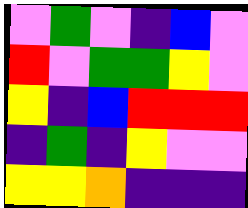[["violet", "green", "violet", "indigo", "blue", "violet"], ["red", "violet", "green", "green", "yellow", "violet"], ["yellow", "indigo", "blue", "red", "red", "red"], ["indigo", "green", "indigo", "yellow", "violet", "violet"], ["yellow", "yellow", "orange", "indigo", "indigo", "indigo"]]